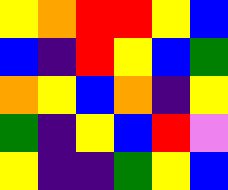[["yellow", "orange", "red", "red", "yellow", "blue"], ["blue", "indigo", "red", "yellow", "blue", "green"], ["orange", "yellow", "blue", "orange", "indigo", "yellow"], ["green", "indigo", "yellow", "blue", "red", "violet"], ["yellow", "indigo", "indigo", "green", "yellow", "blue"]]